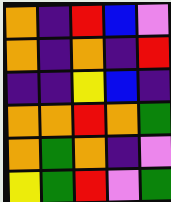[["orange", "indigo", "red", "blue", "violet"], ["orange", "indigo", "orange", "indigo", "red"], ["indigo", "indigo", "yellow", "blue", "indigo"], ["orange", "orange", "red", "orange", "green"], ["orange", "green", "orange", "indigo", "violet"], ["yellow", "green", "red", "violet", "green"]]